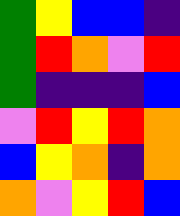[["green", "yellow", "blue", "blue", "indigo"], ["green", "red", "orange", "violet", "red"], ["green", "indigo", "indigo", "indigo", "blue"], ["violet", "red", "yellow", "red", "orange"], ["blue", "yellow", "orange", "indigo", "orange"], ["orange", "violet", "yellow", "red", "blue"]]